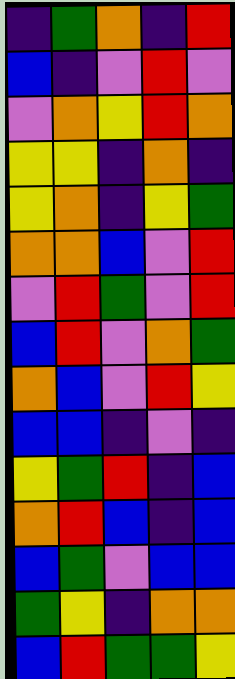[["indigo", "green", "orange", "indigo", "red"], ["blue", "indigo", "violet", "red", "violet"], ["violet", "orange", "yellow", "red", "orange"], ["yellow", "yellow", "indigo", "orange", "indigo"], ["yellow", "orange", "indigo", "yellow", "green"], ["orange", "orange", "blue", "violet", "red"], ["violet", "red", "green", "violet", "red"], ["blue", "red", "violet", "orange", "green"], ["orange", "blue", "violet", "red", "yellow"], ["blue", "blue", "indigo", "violet", "indigo"], ["yellow", "green", "red", "indigo", "blue"], ["orange", "red", "blue", "indigo", "blue"], ["blue", "green", "violet", "blue", "blue"], ["green", "yellow", "indigo", "orange", "orange"], ["blue", "red", "green", "green", "yellow"]]